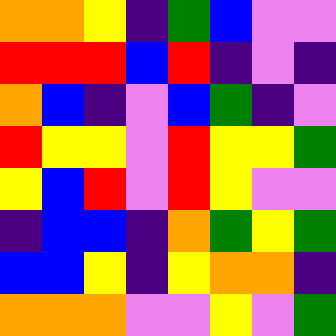[["orange", "orange", "yellow", "indigo", "green", "blue", "violet", "violet"], ["red", "red", "red", "blue", "red", "indigo", "violet", "indigo"], ["orange", "blue", "indigo", "violet", "blue", "green", "indigo", "violet"], ["red", "yellow", "yellow", "violet", "red", "yellow", "yellow", "green"], ["yellow", "blue", "red", "violet", "red", "yellow", "violet", "violet"], ["indigo", "blue", "blue", "indigo", "orange", "green", "yellow", "green"], ["blue", "blue", "yellow", "indigo", "yellow", "orange", "orange", "indigo"], ["orange", "orange", "orange", "violet", "violet", "yellow", "violet", "green"]]